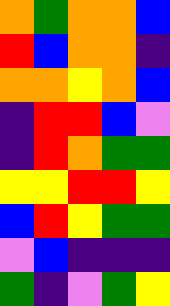[["orange", "green", "orange", "orange", "blue"], ["red", "blue", "orange", "orange", "indigo"], ["orange", "orange", "yellow", "orange", "blue"], ["indigo", "red", "red", "blue", "violet"], ["indigo", "red", "orange", "green", "green"], ["yellow", "yellow", "red", "red", "yellow"], ["blue", "red", "yellow", "green", "green"], ["violet", "blue", "indigo", "indigo", "indigo"], ["green", "indigo", "violet", "green", "yellow"]]